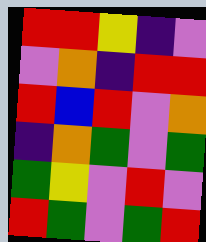[["red", "red", "yellow", "indigo", "violet"], ["violet", "orange", "indigo", "red", "red"], ["red", "blue", "red", "violet", "orange"], ["indigo", "orange", "green", "violet", "green"], ["green", "yellow", "violet", "red", "violet"], ["red", "green", "violet", "green", "red"]]